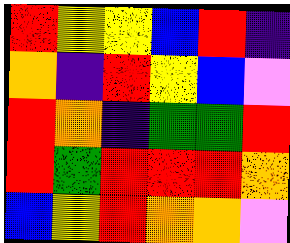[["red", "yellow", "yellow", "blue", "red", "indigo"], ["orange", "indigo", "red", "yellow", "blue", "violet"], ["red", "orange", "indigo", "green", "green", "red"], ["red", "green", "red", "red", "red", "orange"], ["blue", "yellow", "red", "orange", "orange", "violet"]]